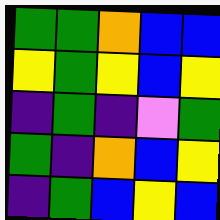[["green", "green", "orange", "blue", "blue"], ["yellow", "green", "yellow", "blue", "yellow"], ["indigo", "green", "indigo", "violet", "green"], ["green", "indigo", "orange", "blue", "yellow"], ["indigo", "green", "blue", "yellow", "blue"]]